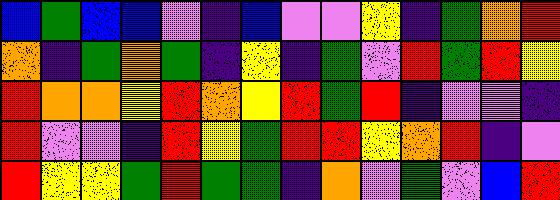[["blue", "green", "blue", "blue", "violet", "indigo", "blue", "violet", "violet", "yellow", "indigo", "green", "orange", "red"], ["orange", "indigo", "green", "orange", "green", "indigo", "yellow", "indigo", "green", "violet", "red", "green", "red", "yellow"], ["red", "orange", "orange", "yellow", "red", "orange", "yellow", "red", "green", "red", "indigo", "violet", "violet", "indigo"], ["red", "violet", "violet", "indigo", "red", "yellow", "green", "red", "red", "yellow", "orange", "red", "indigo", "violet"], ["red", "yellow", "yellow", "green", "red", "green", "green", "indigo", "orange", "violet", "green", "violet", "blue", "red"]]